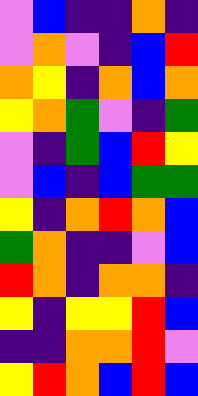[["violet", "blue", "indigo", "indigo", "orange", "indigo"], ["violet", "orange", "violet", "indigo", "blue", "red"], ["orange", "yellow", "indigo", "orange", "blue", "orange"], ["yellow", "orange", "green", "violet", "indigo", "green"], ["violet", "indigo", "green", "blue", "red", "yellow"], ["violet", "blue", "indigo", "blue", "green", "green"], ["yellow", "indigo", "orange", "red", "orange", "blue"], ["green", "orange", "indigo", "indigo", "violet", "blue"], ["red", "orange", "indigo", "orange", "orange", "indigo"], ["yellow", "indigo", "yellow", "yellow", "red", "blue"], ["indigo", "indigo", "orange", "orange", "red", "violet"], ["yellow", "red", "orange", "blue", "red", "blue"]]